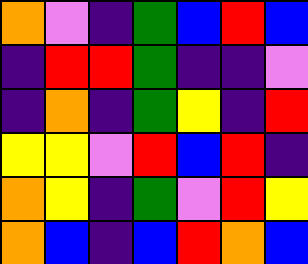[["orange", "violet", "indigo", "green", "blue", "red", "blue"], ["indigo", "red", "red", "green", "indigo", "indigo", "violet"], ["indigo", "orange", "indigo", "green", "yellow", "indigo", "red"], ["yellow", "yellow", "violet", "red", "blue", "red", "indigo"], ["orange", "yellow", "indigo", "green", "violet", "red", "yellow"], ["orange", "blue", "indigo", "blue", "red", "orange", "blue"]]